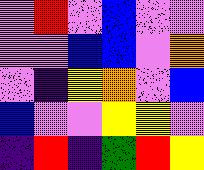[["violet", "red", "violet", "blue", "violet", "violet"], ["violet", "violet", "blue", "blue", "violet", "orange"], ["violet", "indigo", "yellow", "orange", "violet", "blue"], ["blue", "violet", "violet", "yellow", "yellow", "violet"], ["indigo", "red", "indigo", "green", "red", "yellow"]]